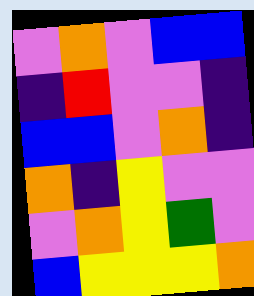[["violet", "orange", "violet", "blue", "blue"], ["indigo", "red", "violet", "violet", "indigo"], ["blue", "blue", "violet", "orange", "indigo"], ["orange", "indigo", "yellow", "violet", "violet"], ["violet", "orange", "yellow", "green", "violet"], ["blue", "yellow", "yellow", "yellow", "orange"]]